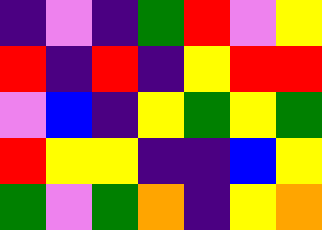[["indigo", "violet", "indigo", "green", "red", "violet", "yellow"], ["red", "indigo", "red", "indigo", "yellow", "red", "red"], ["violet", "blue", "indigo", "yellow", "green", "yellow", "green"], ["red", "yellow", "yellow", "indigo", "indigo", "blue", "yellow"], ["green", "violet", "green", "orange", "indigo", "yellow", "orange"]]